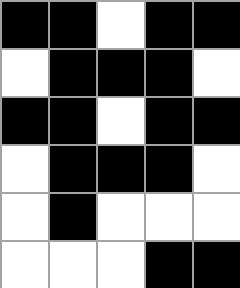[["black", "black", "white", "black", "black"], ["white", "black", "black", "black", "white"], ["black", "black", "white", "black", "black"], ["white", "black", "black", "black", "white"], ["white", "black", "white", "white", "white"], ["white", "white", "white", "black", "black"]]